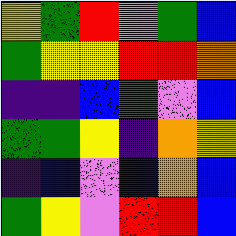[["yellow", "green", "red", "violet", "green", "blue"], ["green", "yellow", "yellow", "red", "red", "orange"], ["indigo", "indigo", "blue", "green", "violet", "blue"], ["green", "green", "yellow", "indigo", "orange", "yellow"], ["indigo", "blue", "violet", "blue", "orange", "blue"], ["green", "yellow", "violet", "red", "red", "blue"]]